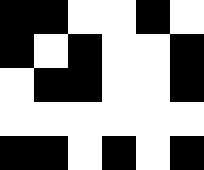[["black", "black", "white", "white", "black", "white"], ["black", "white", "black", "white", "white", "black"], ["white", "black", "black", "white", "white", "black"], ["white", "white", "white", "white", "white", "white"], ["black", "black", "white", "black", "white", "black"]]